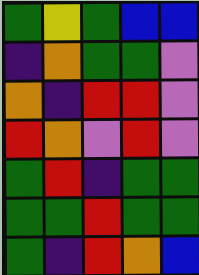[["green", "yellow", "green", "blue", "blue"], ["indigo", "orange", "green", "green", "violet"], ["orange", "indigo", "red", "red", "violet"], ["red", "orange", "violet", "red", "violet"], ["green", "red", "indigo", "green", "green"], ["green", "green", "red", "green", "green"], ["green", "indigo", "red", "orange", "blue"]]